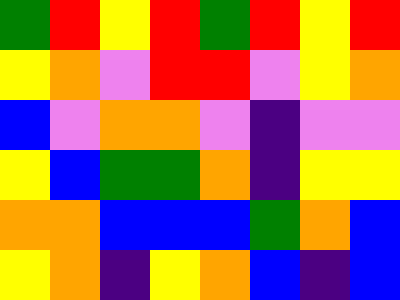[["green", "red", "yellow", "red", "green", "red", "yellow", "red"], ["yellow", "orange", "violet", "red", "red", "violet", "yellow", "orange"], ["blue", "violet", "orange", "orange", "violet", "indigo", "violet", "violet"], ["yellow", "blue", "green", "green", "orange", "indigo", "yellow", "yellow"], ["orange", "orange", "blue", "blue", "blue", "green", "orange", "blue"], ["yellow", "orange", "indigo", "yellow", "orange", "blue", "indigo", "blue"]]